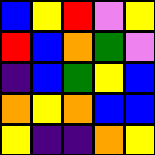[["blue", "yellow", "red", "violet", "yellow"], ["red", "blue", "orange", "green", "violet"], ["indigo", "blue", "green", "yellow", "blue"], ["orange", "yellow", "orange", "blue", "blue"], ["yellow", "indigo", "indigo", "orange", "yellow"]]